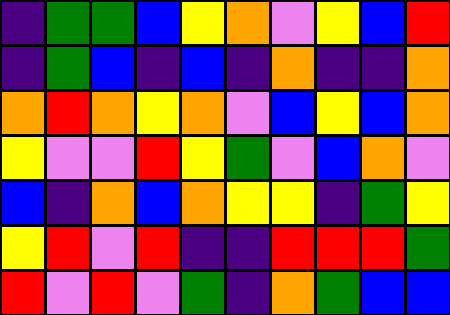[["indigo", "green", "green", "blue", "yellow", "orange", "violet", "yellow", "blue", "red"], ["indigo", "green", "blue", "indigo", "blue", "indigo", "orange", "indigo", "indigo", "orange"], ["orange", "red", "orange", "yellow", "orange", "violet", "blue", "yellow", "blue", "orange"], ["yellow", "violet", "violet", "red", "yellow", "green", "violet", "blue", "orange", "violet"], ["blue", "indigo", "orange", "blue", "orange", "yellow", "yellow", "indigo", "green", "yellow"], ["yellow", "red", "violet", "red", "indigo", "indigo", "red", "red", "red", "green"], ["red", "violet", "red", "violet", "green", "indigo", "orange", "green", "blue", "blue"]]